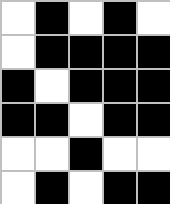[["white", "black", "white", "black", "white"], ["white", "black", "black", "black", "black"], ["black", "white", "black", "black", "black"], ["black", "black", "white", "black", "black"], ["white", "white", "black", "white", "white"], ["white", "black", "white", "black", "black"]]